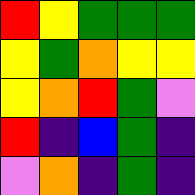[["red", "yellow", "green", "green", "green"], ["yellow", "green", "orange", "yellow", "yellow"], ["yellow", "orange", "red", "green", "violet"], ["red", "indigo", "blue", "green", "indigo"], ["violet", "orange", "indigo", "green", "indigo"]]